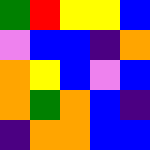[["green", "red", "yellow", "yellow", "blue"], ["violet", "blue", "blue", "indigo", "orange"], ["orange", "yellow", "blue", "violet", "blue"], ["orange", "green", "orange", "blue", "indigo"], ["indigo", "orange", "orange", "blue", "blue"]]